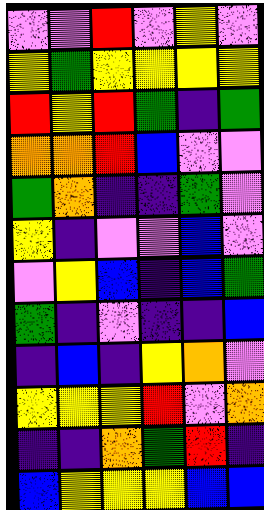[["violet", "violet", "red", "violet", "yellow", "violet"], ["yellow", "green", "yellow", "yellow", "yellow", "yellow"], ["red", "yellow", "red", "green", "indigo", "green"], ["orange", "orange", "red", "blue", "violet", "violet"], ["green", "orange", "indigo", "indigo", "green", "violet"], ["yellow", "indigo", "violet", "violet", "blue", "violet"], ["violet", "yellow", "blue", "indigo", "blue", "green"], ["green", "indigo", "violet", "indigo", "indigo", "blue"], ["indigo", "blue", "indigo", "yellow", "orange", "violet"], ["yellow", "yellow", "yellow", "red", "violet", "orange"], ["indigo", "indigo", "orange", "green", "red", "indigo"], ["blue", "yellow", "yellow", "yellow", "blue", "blue"]]